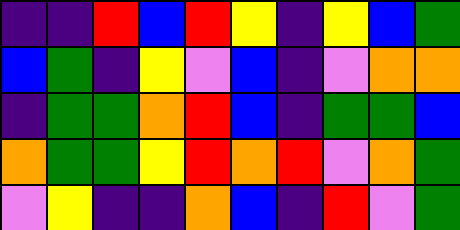[["indigo", "indigo", "red", "blue", "red", "yellow", "indigo", "yellow", "blue", "green"], ["blue", "green", "indigo", "yellow", "violet", "blue", "indigo", "violet", "orange", "orange"], ["indigo", "green", "green", "orange", "red", "blue", "indigo", "green", "green", "blue"], ["orange", "green", "green", "yellow", "red", "orange", "red", "violet", "orange", "green"], ["violet", "yellow", "indigo", "indigo", "orange", "blue", "indigo", "red", "violet", "green"]]